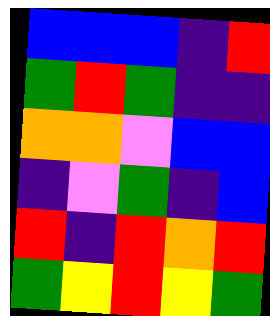[["blue", "blue", "blue", "indigo", "red"], ["green", "red", "green", "indigo", "indigo"], ["orange", "orange", "violet", "blue", "blue"], ["indigo", "violet", "green", "indigo", "blue"], ["red", "indigo", "red", "orange", "red"], ["green", "yellow", "red", "yellow", "green"]]